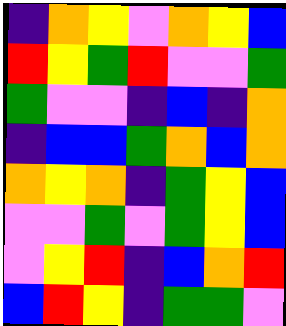[["indigo", "orange", "yellow", "violet", "orange", "yellow", "blue"], ["red", "yellow", "green", "red", "violet", "violet", "green"], ["green", "violet", "violet", "indigo", "blue", "indigo", "orange"], ["indigo", "blue", "blue", "green", "orange", "blue", "orange"], ["orange", "yellow", "orange", "indigo", "green", "yellow", "blue"], ["violet", "violet", "green", "violet", "green", "yellow", "blue"], ["violet", "yellow", "red", "indigo", "blue", "orange", "red"], ["blue", "red", "yellow", "indigo", "green", "green", "violet"]]